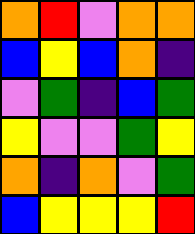[["orange", "red", "violet", "orange", "orange"], ["blue", "yellow", "blue", "orange", "indigo"], ["violet", "green", "indigo", "blue", "green"], ["yellow", "violet", "violet", "green", "yellow"], ["orange", "indigo", "orange", "violet", "green"], ["blue", "yellow", "yellow", "yellow", "red"]]